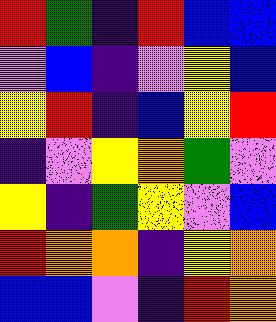[["red", "green", "indigo", "red", "blue", "blue"], ["violet", "blue", "indigo", "violet", "yellow", "blue"], ["yellow", "red", "indigo", "blue", "yellow", "red"], ["indigo", "violet", "yellow", "orange", "green", "violet"], ["yellow", "indigo", "green", "yellow", "violet", "blue"], ["red", "orange", "orange", "indigo", "yellow", "orange"], ["blue", "blue", "violet", "indigo", "red", "orange"]]